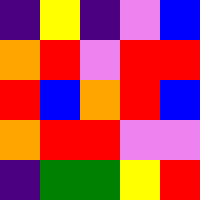[["indigo", "yellow", "indigo", "violet", "blue"], ["orange", "red", "violet", "red", "red"], ["red", "blue", "orange", "red", "blue"], ["orange", "red", "red", "violet", "violet"], ["indigo", "green", "green", "yellow", "red"]]